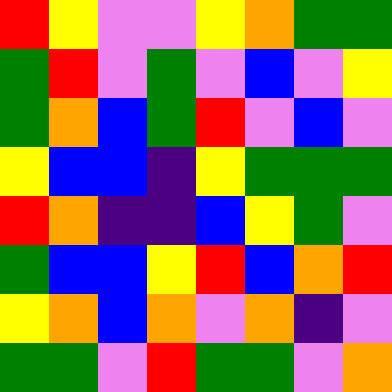[["red", "yellow", "violet", "violet", "yellow", "orange", "green", "green"], ["green", "red", "violet", "green", "violet", "blue", "violet", "yellow"], ["green", "orange", "blue", "green", "red", "violet", "blue", "violet"], ["yellow", "blue", "blue", "indigo", "yellow", "green", "green", "green"], ["red", "orange", "indigo", "indigo", "blue", "yellow", "green", "violet"], ["green", "blue", "blue", "yellow", "red", "blue", "orange", "red"], ["yellow", "orange", "blue", "orange", "violet", "orange", "indigo", "violet"], ["green", "green", "violet", "red", "green", "green", "violet", "orange"]]